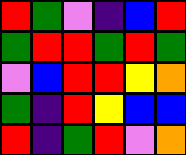[["red", "green", "violet", "indigo", "blue", "red"], ["green", "red", "red", "green", "red", "green"], ["violet", "blue", "red", "red", "yellow", "orange"], ["green", "indigo", "red", "yellow", "blue", "blue"], ["red", "indigo", "green", "red", "violet", "orange"]]